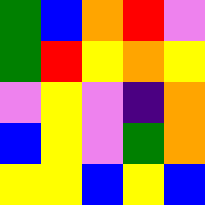[["green", "blue", "orange", "red", "violet"], ["green", "red", "yellow", "orange", "yellow"], ["violet", "yellow", "violet", "indigo", "orange"], ["blue", "yellow", "violet", "green", "orange"], ["yellow", "yellow", "blue", "yellow", "blue"]]